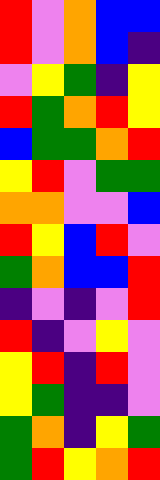[["red", "violet", "orange", "blue", "blue"], ["red", "violet", "orange", "blue", "indigo"], ["violet", "yellow", "green", "indigo", "yellow"], ["red", "green", "orange", "red", "yellow"], ["blue", "green", "green", "orange", "red"], ["yellow", "red", "violet", "green", "green"], ["orange", "orange", "violet", "violet", "blue"], ["red", "yellow", "blue", "red", "violet"], ["green", "orange", "blue", "blue", "red"], ["indigo", "violet", "indigo", "violet", "red"], ["red", "indigo", "violet", "yellow", "violet"], ["yellow", "red", "indigo", "red", "violet"], ["yellow", "green", "indigo", "indigo", "violet"], ["green", "orange", "indigo", "yellow", "green"], ["green", "red", "yellow", "orange", "red"]]